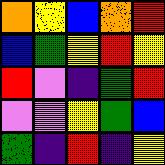[["orange", "yellow", "blue", "orange", "red"], ["blue", "green", "yellow", "red", "yellow"], ["red", "violet", "indigo", "green", "red"], ["violet", "violet", "yellow", "green", "blue"], ["green", "indigo", "red", "indigo", "yellow"]]